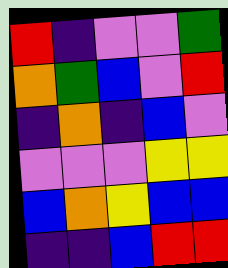[["red", "indigo", "violet", "violet", "green"], ["orange", "green", "blue", "violet", "red"], ["indigo", "orange", "indigo", "blue", "violet"], ["violet", "violet", "violet", "yellow", "yellow"], ["blue", "orange", "yellow", "blue", "blue"], ["indigo", "indigo", "blue", "red", "red"]]